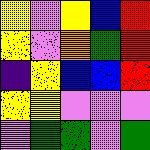[["yellow", "violet", "yellow", "blue", "red"], ["yellow", "violet", "orange", "green", "red"], ["indigo", "yellow", "blue", "blue", "red"], ["yellow", "yellow", "violet", "violet", "violet"], ["violet", "green", "green", "violet", "green"]]